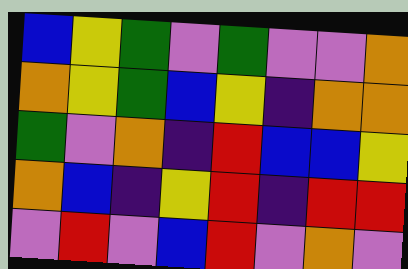[["blue", "yellow", "green", "violet", "green", "violet", "violet", "orange"], ["orange", "yellow", "green", "blue", "yellow", "indigo", "orange", "orange"], ["green", "violet", "orange", "indigo", "red", "blue", "blue", "yellow"], ["orange", "blue", "indigo", "yellow", "red", "indigo", "red", "red"], ["violet", "red", "violet", "blue", "red", "violet", "orange", "violet"]]